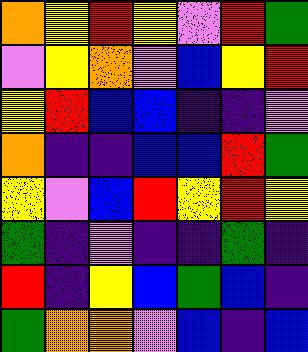[["orange", "yellow", "red", "yellow", "violet", "red", "green"], ["violet", "yellow", "orange", "violet", "blue", "yellow", "red"], ["yellow", "red", "blue", "blue", "indigo", "indigo", "violet"], ["orange", "indigo", "indigo", "blue", "blue", "red", "green"], ["yellow", "violet", "blue", "red", "yellow", "red", "yellow"], ["green", "indigo", "violet", "indigo", "indigo", "green", "indigo"], ["red", "indigo", "yellow", "blue", "green", "blue", "indigo"], ["green", "orange", "orange", "violet", "blue", "indigo", "blue"]]